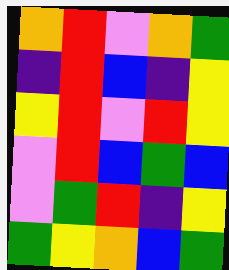[["orange", "red", "violet", "orange", "green"], ["indigo", "red", "blue", "indigo", "yellow"], ["yellow", "red", "violet", "red", "yellow"], ["violet", "red", "blue", "green", "blue"], ["violet", "green", "red", "indigo", "yellow"], ["green", "yellow", "orange", "blue", "green"]]